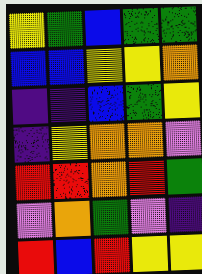[["yellow", "green", "blue", "green", "green"], ["blue", "blue", "yellow", "yellow", "orange"], ["indigo", "indigo", "blue", "green", "yellow"], ["indigo", "yellow", "orange", "orange", "violet"], ["red", "red", "orange", "red", "green"], ["violet", "orange", "green", "violet", "indigo"], ["red", "blue", "red", "yellow", "yellow"]]